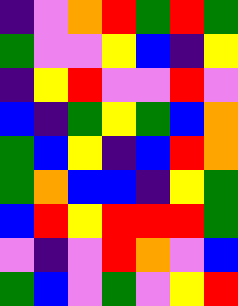[["indigo", "violet", "orange", "red", "green", "red", "green"], ["green", "violet", "violet", "yellow", "blue", "indigo", "yellow"], ["indigo", "yellow", "red", "violet", "violet", "red", "violet"], ["blue", "indigo", "green", "yellow", "green", "blue", "orange"], ["green", "blue", "yellow", "indigo", "blue", "red", "orange"], ["green", "orange", "blue", "blue", "indigo", "yellow", "green"], ["blue", "red", "yellow", "red", "red", "red", "green"], ["violet", "indigo", "violet", "red", "orange", "violet", "blue"], ["green", "blue", "violet", "green", "violet", "yellow", "red"]]